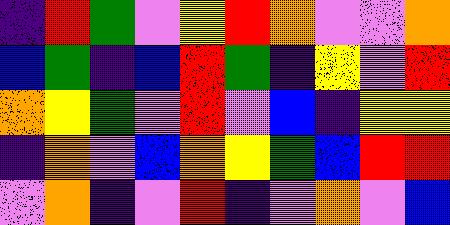[["indigo", "red", "green", "violet", "yellow", "red", "orange", "violet", "violet", "orange"], ["blue", "green", "indigo", "blue", "red", "green", "indigo", "yellow", "violet", "red"], ["orange", "yellow", "green", "violet", "red", "violet", "blue", "indigo", "yellow", "yellow"], ["indigo", "orange", "violet", "blue", "orange", "yellow", "green", "blue", "red", "red"], ["violet", "orange", "indigo", "violet", "red", "indigo", "violet", "orange", "violet", "blue"]]